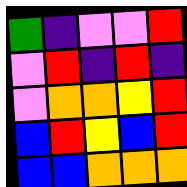[["green", "indigo", "violet", "violet", "red"], ["violet", "red", "indigo", "red", "indigo"], ["violet", "orange", "orange", "yellow", "red"], ["blue", "red", "yellow", "blue", "red"], ["blue", "blue", "orange", "orange", "orange"]]